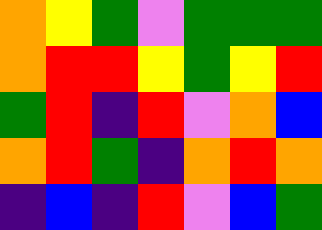[["orange", "yellow", "green", "violet", "green", "green", "green"], ["orange", "red", "red", "yellow", "green", "yellow", "red"], ["green", "red", "indigo", "red", "violet", "orange", "blue"], ["orange", "red", "green", "indigo", "orange", "red", "orange"], ["indigo", "blue", "indigo", "red", "violet", "blue", "green"]]